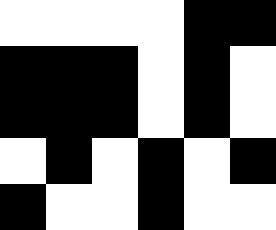[["white", "white", "white", "white", "black", "black"], ["black", "black", "black", "white", "black", "white"], ["black", "black", "black", "white", "black", "white"], ["white", "black", "white", "black", "white", "black"], ["black", "white", "white", "black", "white", "white"]]